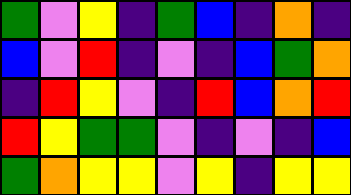[["green", "violet", "yellow", "indigo", "green", "blue", "indigo", "orange", "indigo"], ["blue", "violet", "red", "indigo", "violet", "indigo", "blue", "green", "orange"], ["indigo", "red", "yellow", "violet", "indigo", "red", "blue", "orange", "red"], ["red", "yellow", "green", "green", "violet", "indigo", "violet", "indigo", "blue"], ["green", "orange", "yellow", "yellow", "violet", "yellow", "indigo", "yellow", "yellow"]]